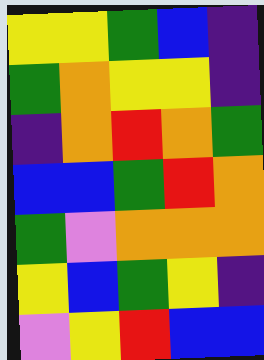[["yellow", "yellow", "green", "blue", "indigo"], ["green", "orange", "yellow", "yellow", "indigo"], ["indigo", "orange", "red", "orange", "green"], ["blue", "blue", "green", "red", "orange"], ["green", "violet", "orange", "orange", "orange"], ["yellow", "blue", "green", "yellow", "indigo"], ["violet", "yellow", "red", "blue", "blue"]]